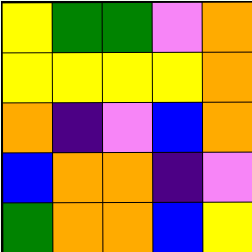[["yellow", "green", "green", "violet", "orange"], ["yellow", "yellow", "yellow", "yellow", "orange"], ["orange", "indigo", "violet", "blue", "orange"], ["blue", "orange", "orange", "indigo", "violet"], ["green", "orange", "orange", "blue", "yellow"]]